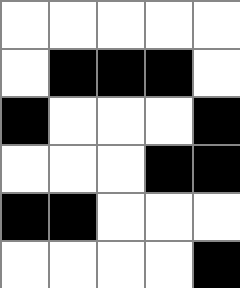[["white", "white", "white", "white", "white"], ["white", "black", "black", "black", "white"], ["black", "white", "white", "white", "black"], ["white", "white", "white", "black", "black"], ["black", "black", "white", "white", "white"], ["white", "white", "white", "white", "black"]]